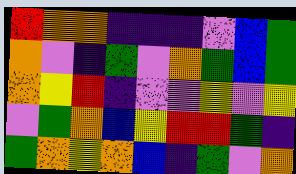[["red", "orange", "orange", "indigo", "indigo", "indigo", "violet", "blue", "green"], ["orange", "violet", "indigo", "green", "violet", "orange", "green", "blue", "green"], ["orange", "yellow", "red", "indigo", "violet", "violet", "yellow", "violet", "yellow"], ["violet", "green", "orange", "blue", "yellow", "red", "red", "green", "indigo"], ["green", "orange", "yellow", "orange", "blue", "indigo", "green", "violet", "orange"]]